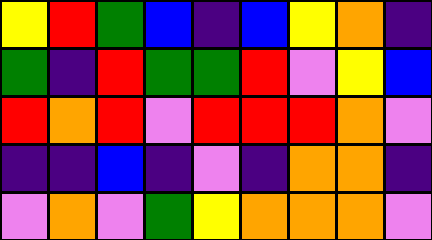[["yellow", "red", "green", "blue", "indigo", "blue", "yellow", "orange", "indigo"], ["green", "indigo", "red", "green", "green", "red", "violet", "yellow", "blue"], ["red", "orange", "red", "violet", "red", "red", "red", "orange", "violet"], ["indigo", "indigo", "blue", "indigo", "violet", "indigo", "orange", "orange", "indigo"], ["violet", "orange", "violet", "green", "yellow", "orange", "orange", "orange", "violet"]]